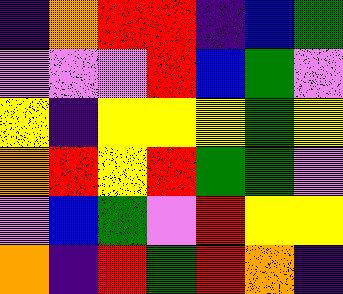[["indigo", "orange", "red", "red", "indigo", "blue", "green"], ["violet", "violet", "violet", "red", "blue", "green", "violet"], ["yellow", "indigo", "yellow", "yellow", "yellow", "green", "yellow"], ["orange", "red", "yellow", "red", "green", "green", "violet"], ["violet", "blue", "green", "violet", "red", "yellow", "yellow"], ["orange", "indigo", "red", "green", "red", "orange", "indigo"]]